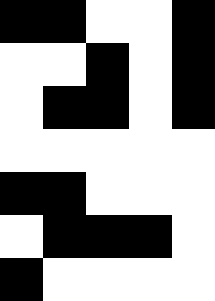[["black", "black", "white", "white", "black"], ["white", "white", "black", "white", "black"], ["white", "black", "black", "white", "black"], ["white", "white", "white", "white", "white"], ["black", "black", "white", "white", "white"], ["white", "black", "black", "black", "white"], ["black", "white", "white", "white", "white"]]